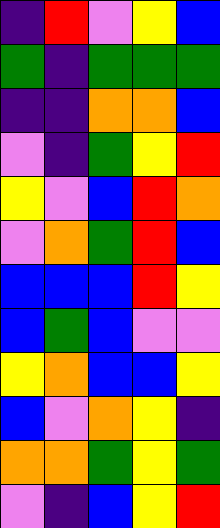[["indigo", "red", "violet", "yellow", "blue"], ["green", "indigo", "green", "green", "green"], ["indigo", "indigo", "orange", "orange", "blue"], ["violet", "indigo", "green", "yellow", "red"], ["yellow", "violet", "blue", "red", "orange"], ["violet", "orange", "green", "red", "blue"], ["blue", "blue", "blue", "red", "yellow"], ["blue", "green", "blue", "violet", "violet"], ["yellow", "orange", "blue", "blue", "yellow"], ["blue", "violet", "orange", "yellow", "indigo"], ["orange", "orange", "green", "yellow", "green"], ["violet", "indigo", "blue", "yellow", "red"]]